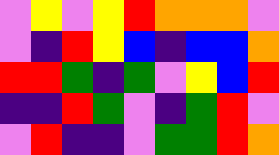[["violet", "yellow", "violet", "yellow", "red", "orange", "orange", "orange", "violet"], ["violet", "indigo", "red", "yellow", "blue", "indigo", "blue", "blue", "orange"], ["red", "red", "green", "indigo", "green", "violet", "yellow", "blue", "red"], ["indigo", "indigo", "red", "green", "violet", "indigo", "green", "red", "violet"], ["violet", "red", "indigo", "indigo", "violet", "green", "green", "red", "orange"]]